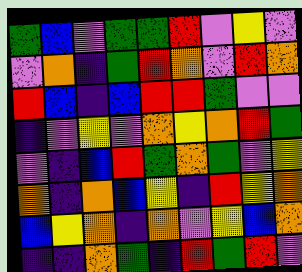[["green", "blue", "violet", "green", "green", "red", "violet", "yellow", "violet"], ["violet", "orange", "indigo", "green", "red", "orange", "violet", "red", "orange"], ["red", "blue", "indigo", "blue", "red", "red", "green", "violet", "violet"], ["indigo", "violet", "yellow", "violet", "orange", "yellow", "orange", "red", "green"], ["violet", "indigo", "blue", "red", "green", "orange", "green", "violet", "yellow"], ["orange", "indigo", "orange", "blue", "yellow", "indigo", "red", "yellow", "orange"], ["blue", "yellow", "orange", "indigo", "orange", "violet", "yellow", "blue", "orange"], ["indigo", "indigo", "orange", "green", "indigo", "red", "green", "red", "violet"]]